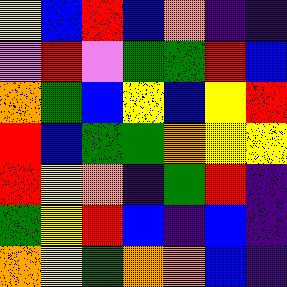[["yellow", "blue", "red", "blue", "orange", "indigo", "indigo"], ["violet", "red", "violet", "green", "green", "red", "blue"], ["orange", "green", "blue", "yellow", "blue", "yellow", "red"], ["red", "blue", "green", "green", "orange", "yellow", "yellow"], ["red", "yellow", "orange", "indigo", "green", "red", "indigo"], ["green", "yellow", "red", "blue", "indigo", "blue", "indigo"], ["orange", "yellow", "green", "orange", "orange", "blue", "indigo"]]